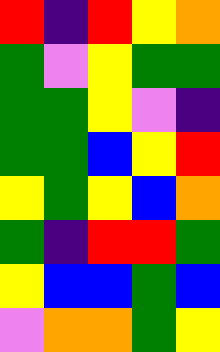[["red", "indigo", "red", "yellow", "orange"], ["green", "violet", "yellow", "green", "green"], ["green", "green", "yellow", "violet", "indigo"], ["green", "green", "blue", "yellow", "red"], ["yellow", "green", "yellow", "blue", "orange"], ["green", "indigo", "red", "red", "green"], ["yellow", "blue", "blue", "green", "blue"], ["violet", "orange", "orange", "green", "yellow"]]